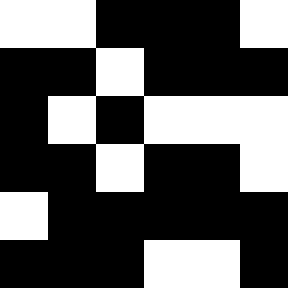[["white", "white", "black", "black", "black", "white"], ["black", "black", "white", "black", "black", "black"], ["black", "white", "black", "white", "white", "white"], ["black", "black", "white", "black", "black", "white"], ["white", "black", "black", "black", "black", "black"], ["black", "black", "black", "white", "white", "black"]]